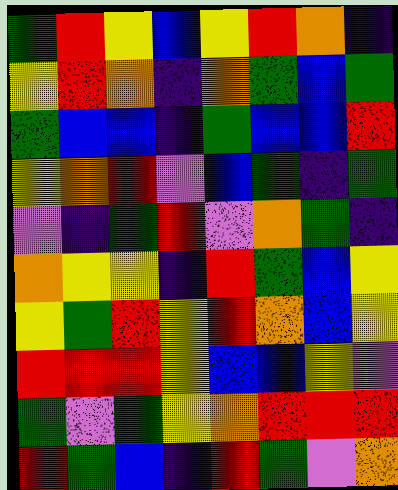[["green", "red", "yellow", "blue", "yellow", "red", "orange", "indigo"], ["yellow", "red", "orange", "indigo", "orange", "green", "blue", "green"], ["green", "blue", "blue", "indigo", "green", "blue", "blue", "red"], ["yellow", "orange", "red", "violet", "blue", "green", "indigo", "green"], ["violet", "indigo", "green", "red", "violet", "orange", "green", "indigo"], ["orange", "yellow", "yellow", "indigo", "red", "green", "blue", "yellow"], ["yellow", "green", "red", "yellow", "red", "orange", "blue", "yellow"], ["red", "red", "red", "yellow", "blue", "blue", "yellow", "violet"], ["green", "violet", "green", "yellow", "orange", "red", "red", "red"], ["red", "green", "blue", "indigo", "red", "green", "violet", "orange"]]